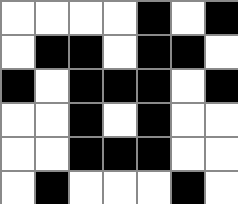[["white", "white", "white", "white", "black", "white", "black"], ["white", "black", "black", "white", "black", "black", "white"], ["black", "white", "black", "black", "black", "white", "black"], ["white", "white", "black", "white", "black", "white", "white"], ["white", "white", "black", "black", "black", "white", "white"], ["white", "black", "white", "white", "white", "black", "white"]]